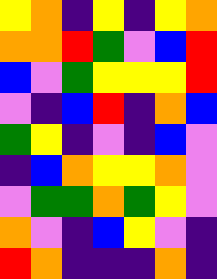[["yellow", "orange", "indigo", "yellow", "indigo", "yellow", "orange"], ["orange", "orange", "red", "green", "violet", "blue", "red"], ["blue", "violet", "green", "yellow", "yellow", "yellow", "red"], ["violet", "indigo", "blue", "red", "indigo", "orange", "blue"], ["green", "yellow", "indigo", "violet", "indigo", "blue", "violet"], ["indigo", "blue", "orange", "yellow", "yellow", "orange", "violet"], ["violet", "green", "green", "orange", "green", "yellow", "violet"], ["orange", "violet", "indigo", "blue", "yellow", "violet", "indigo"], ["red", "orange", "indigo", "indigo", "indigo", "orange", "indigo"]]